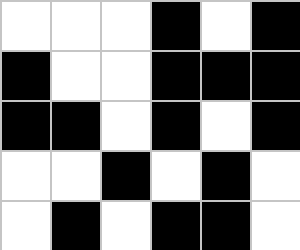[["white", "white", "white", "black", "white", "black"], ["black", "white", "white", "black", "black", "black"], ["black", "black", "white", "black", "white", "black"], ["white", "white", "black", "white", "black", "white"], ["white", "black", "white", "black", "black", "white"]]